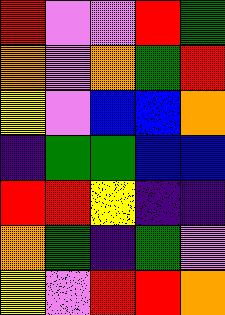[["red", "violet", "violet", "red", "green"], ["orange", "violet", "orange", "green", "red"], ["yellow", "violet", "blue", "blue", "orange"], ["indigo", "green", "green", "blue", "blue"], ["red", "red", "yellow", "indigo", "indigo"], ["orange", "green", "indigo", "green", "violet"], ["yellow", "violet", "red", "red", "orange"]]